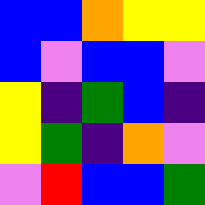[["blue", "blue", "orange", "yellow", "yellow"], ["blue", "violet", "blue", "blue", "violet"], ["yellow", "indigo", "green", "blue", "indigo"], ["yellow", "green", "indigo", "orange", "violet"], ["violet", "red", "blue", "blue", "green"]]